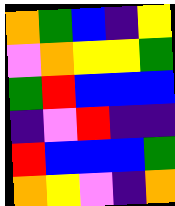[["orange", "green", "blue", "indigo", "yellow"], ["violet", "orange", "yellow", "yellow", "green"], ["green", "red", "blue", "blue", "blue"], ["indigo", "violet", "red", "indigo", "indigo"], ["red", "blue", "blue", "blue", "green"], ["orange", "yellow", "violet", "indigo", "orange"]]